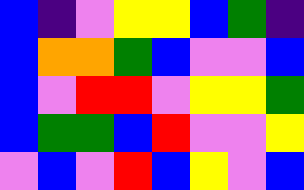[["blue", "indigo", "violet", "yellow", "yellow", "blue", "green", "indigo"], ["blue", "orange", "orange", "green", "blue", "violet", "violet", "blue"], ["blue", "violet", "red", "red", "violet", "yellow", "yellow", "green"], ["blue", "green", "green", "blue", "red", "violet", "violet", "yellow"], ["violet", "blue", "violet", "red", "blue", "yellow", "violet", "blue"]]